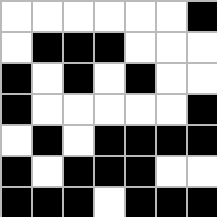[["white", "white", "white", "white", "white", "white", "black"], ["white", "black", "black", "black", "white", "white", "white"], ["black", "white", "black", "white", "black", "white", "white"], ["black", "white", "white", "white", "white", "white", "black"], ["white", "black", "white", "black", "black", "black", "black"], ["black", "white", "black", "black", "black", "white", "white"], ["black", "black", "black", "white", "black", "black", "black"]]